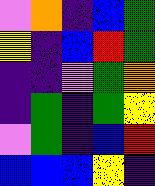[["violet", "orange", "indigo", "blue", "green"], ["yellow", "indigo", "blue", "red", "green"], ["indigo", "indigo", "violet", "green", "orange"], ["indigo", "green", "indigo", "green", "yellow"], ["violet", "green", "indigo", "blue", "red"], ["blue", "blue", "blue", "yellow", "indigo"]]